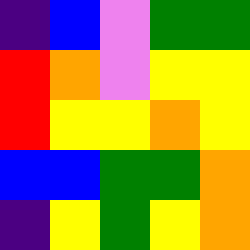[["indigo", "blue", "violet", "green", "green"], ["red", "orange", "violet", "yellow", "yellow"], ["red", "yellow", "yellow", "orange", "yellow"], ["blue", "blue", "green", "green", "orange"], ["indigo", "yellow", "green", "yellow", "orange"]]